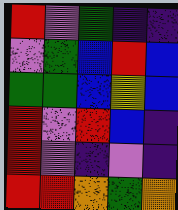[["red", "violet", "green", "indigo", "indigo"], ["violet", "green", "blue", "red", "blue"], ["green", "green", "blue", "yellow", "blue"], ["red", "violet", "red", "blue", "indigo"], ["red", "violet", "indigo", "violet", "indigo"], ["red", "red", "orange", "green", "orange"]]